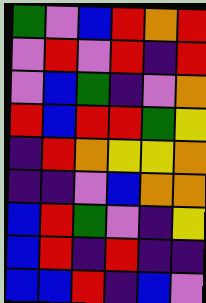[["green", "violet", "blue", "red", "orange", "red"], ["violet", "red", "violet", "red", "indigo", "red"], ["violet", "blue", "green", "indigo", "violet", "orange"], ["red", "blue", "red", "red", "green", "yellow"], ["indigo", "red", "orange", "yellow", "yellow", "orange"], ["indigo", "indigo", "violet", "blue", "orange", "orange"], ["blue", "red", "green", "violet", "indigo", "yellow"], ["blue", "red", "indigo", "red", "indigo", "indigo"], ["blue", "blue", "red", "indigo", "blue", "violet"]]